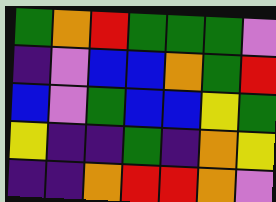[["green", "orange", "red", "green", "green", "green", "violet"], ["indigo", "violet", "blue", "blue", "orange", "green", "red"], ["blue", "violet", "green", "blue", "blue", "yellow", "green"], ["yellow", "indigo", "indigo", "green", "indigo", "orange", "yellow"], ["indigo", "indigo", "orange", "red", "red", "orange", "violet"]]